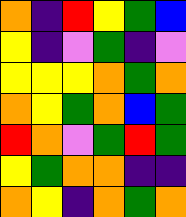[["orange", "indigo", "red", "yellow", "green", "blue"], ["yellow", "indigo", "violet", "green", "indigo", "violet"], ["yellow", "yellow", "yellow", "orange", "green", "orange"], ["orange", "yellow", "green", "orange", "blue", "green"], ["red", "orange", "violet", "green", "red", "green"], ["yellow", "green", "orange", "orange", "indigo", "indigo"], ["orange", "yellow", "indigo", "orange", "green", "orange"]]